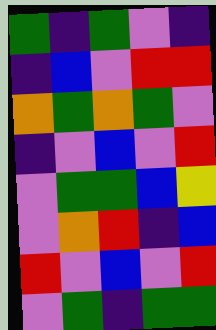[["green", "indigo", "green", "violet", "indigo"], ["indigo", "blue", "violet", "red", "red"], ["orange", "green", "orange", "green", "violet"], ["indigo", "violet", "blue", "violet", "red"], ["violet", "green", "green", "blue", "yellow"], ["violet", "orange", "red", "indigo", "blue"], ["red", "violet", "blue", "violet", "red"], ["violet", "green", "indigo", "green", "green"]]